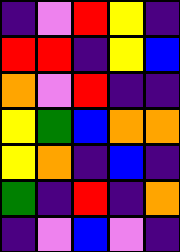[["indigo", "violet", "red", "yellow", "indigo"], ["red", "red", "indigo", "yellow", "blue"], ["orange", "violet", "red", "indigo", "indigo"], ["yellow", "green", "blue", "orange", "orange"], ["yellow", "orange", "indigo", "blue", "indigo"], ["green", "indigo", "red", "indigo", "orange"], ["indigo", "violet", "blue", "violet", "indigo"]]